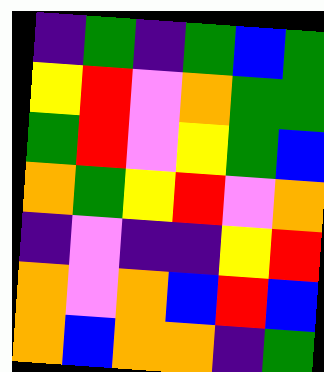[["indigo", "green", "indigo", "green", "blue", "green"], ["yellow", "red", "violet", "orange", "green", "green"], ["green", "red", "violet", "yellow", "green", "blue"], ["orange", "green", "yellow", "red", "violet", "orange"], ["indigo", "violet", "indigo", "indigo", "yellow", "red"], ["orange", "violet", "orange", "blue", "red", "blue"], ["orange", "blue", "orange", "orange", "indigo", "green"]]